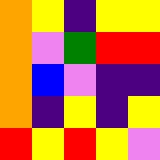[["orange", "yellow", "indigo", "yellow", "yellow"], ["orange", "violet", "green", "red", "red"], ["orange", "blue", "violet", "indigo", "indigo"], ["orange", "indigo", "yellow", "indigo", "yellow"], ["red", "yellow", "red", "yellow", "violet"]]